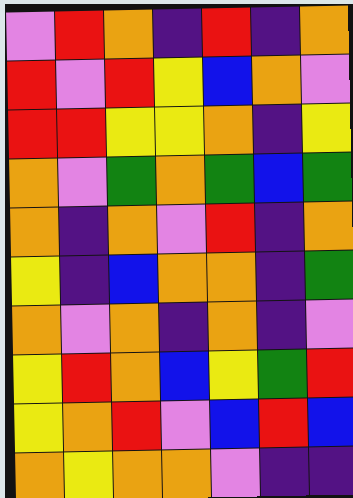[["violet", "red", "orange", "indigo", "red", "indigo", "orange"], ["red", "violet", "red", "yellow", "blue", "orange", "violet"], ["red", "red", "yellow", "yellow", "orange", "indigo", "yellow"], ["orange", "violet", "green", "orange", "green", "blue", "green"], ["orange", "indigo", "orange", "violet", "red", "indigo", "orange"], ["yellow", "indigo", "blue", "orange", "orange", "indigo", "green"], ["orange", "violet", "orange", "indigo", "orange", "indigo", "violet"], ["yellow", "red", "orange", "blue", "yellow", "green", "red"], ["yellow", "orange", "red", "violet", "blue", "red", "blue"], ["orange", "yellow", "orange", "orange", "violet", "indigo", "indigo"]]